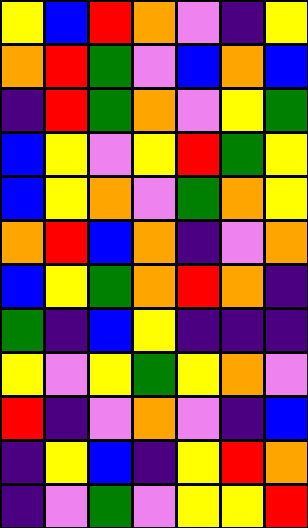[["yellow", "blue", "red", "orange", "violet", "indigo", "yellow"], ["orange", "red", "green", "violet", "blue", "orange", "blue"], ["indigo", "red", "green", "orange", "violet", "yellow", "green"], ["blue", "yellow", "violet", "yellow", "red", "green", "yellow"], ["blue", "yellow", "orange", "violet", "green", "orange", "yellow"], ["orange", "red", "blue", "orange", "indigo", "violet", "orange"], ["blue", "yellow", "green", "orange", "red", "orange", "indigo"], ["green", "indigo", "blue", "yellow", "indigo", "indigo", "indigo"], ["yellow", "violet", "yellow", "green", "yellow", "orange", "violet"], ["red", "indigo", "violet", "orange", "violet", "indigo", "blue"], ["indigo", "yellow", "blue", "indigo", "yellow", "red", "orange"], ["indigo", "violet", "green", "violet", "yellow", "yellow", "red"]]